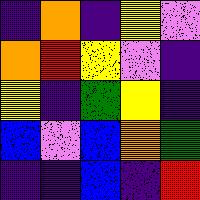[["indigo", "orange", "indigo", "yellow", "violet"], ["orange", "red", "yellow", "violet", "indigo"], ["yellow", "indigo", "green", "yellow", "indigo"], ["blue", "violet", "blue", "orange", "green"], ["indigo", "indigo", "blue", "indigo", "red"]]